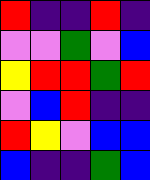[["red", "indigo", "indigo", "red", "indigo"], ["violet", "violet", "green", "violet", "blue"], ["yellow", "red", "red", "green", "red"], ["violet", "blue", "red", "indigo", "indigo"], ["red", "yellow", "violet", "blue", "blue"], ["blue", "indigo", "indigo", "green", "blue"]]